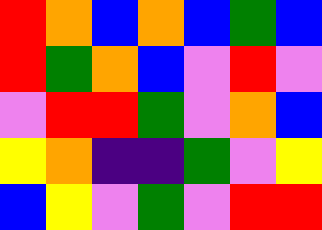[["red", "orange", "blue", "orange", "blue", "green", "blue"], ["red", "green", "orange", "blue", "violet", "red", "violet"], ["violet", "red", "red", "green", "violet", "orange", "blue"], ["yellow", "orange", "indigo", "indigo", "green", "violet", "yellow"], ["blue", "yellow", "violet", "green", "violet", "red", "red"]]